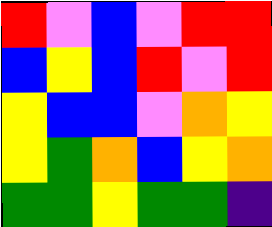[["red", "violet", "blue", "violet", "red", "red"], ["blue", "yellow", "blue", "red", "violet", "red"], ["yellow", "blue", "blue", "violet", "orange", "yellow"], ["yellow", "green", "orange", "blue", "yellow", "orange"], ["green", "green", "yellow", "green", "green", "indigo"]]